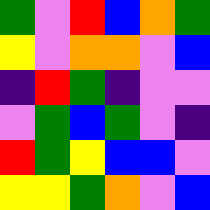[["green", "violet", "red", "blue", "orange", "green"], ["yellow", "violet", "orange", "orange", "violet", "blue"], ["indigo", "red", "green", "indigo", "violet", "violet"], ["violet", "green", "blue", "green", "violet", "indigo"], ["red", "green", "yellow", "blue", "blue", "violet"], ["yellow", "yellow", "green", "orange", "violet", "blue"]]